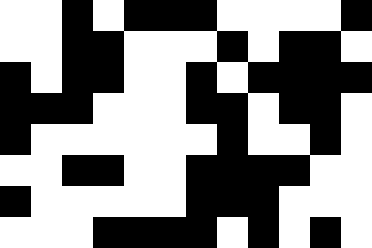[["white", "white", "black", "white", "black", "black", "black", "white", "white", "white", "white", "black"], ["white", "white", "black", "black", "white", "white", "white", "black", "white", "black", "black", "white"], ["black", "white", "black", "black", "white", "white", "black", "white", "black", "black", "black", "black"], ["black", "black", "black", "white", "white", "white", "black", "black", "white", "black", "black", "white"], ["black", "white", "white", "white", "white", "white", "white", "black", "white", "white", "black", "white"], ["white", "white", "black", "black", "white", "white", "black", "black", "black", "black", "white", "white"], ["black", "white", "white", "white", "white", "white", "black", "black", "black", "white", "white", "white"], ["white", "white", "white", "black", "black", "black", "black", "white", "black", "white", "black", "white"]]